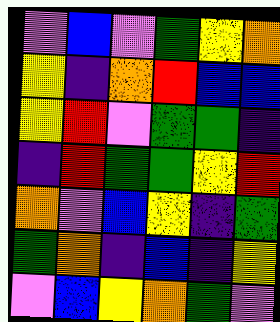[["violet", "blue", "violet", "green", "yellow", "orange"], ["yellow", "indigo", "orange", "red", "blue", "blue"], ["yellow", "red", "violet", "green", "green", "indigo"], ["indigo", "red", "green", "green", "yellow", "red"], ["orange", "violet", "blue", "yellow", "indigo", "green"], ["green", "orange", "indigo", "blue", "indigo", "yellow"], ["violet", "blue", "yellow", "orange", "green", "violet"]]